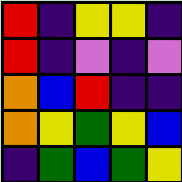[["red", "indigo", "yellow", "yellow", "indigo"], ["red", "indigo", "violet", "indigo", "violet"], ["orange", "blue", "red", "indigo", "indigo"], ["orange", "yellow", "green", "yellow", "blue"], ["indigo", "green", "blue", "green", "yellow"]]